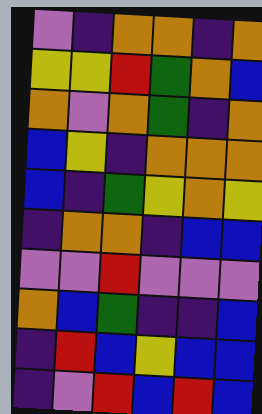[["violet", "indigo", "orange", "orange", "indigo", "orange"], ["yellow", "yellow", "red", "green", "orange", "blue"], ["orange", "violet", "orange", "green", "indigo", "orange"], ["blue", "yellow", "indigo", "orange", "orange", "orange"], ["blue", "indigo", "green", "yellow", "orange", "yellow"], ["indigo", "orange", "orange", "indigo", "blue", "blue"], ["violet", "violet", "red", "violet", "violet", "violet"], ["orange", "blue", "green", "indigo", "indigo", "blue"], ["indigo", "red", "blue", "yellow", "blue", "blue"], ["indigo", "violet", "red", "blue", "red", "blue"]]